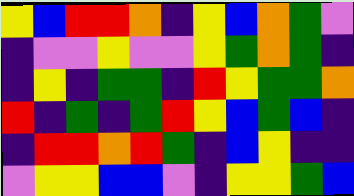[["yellow", "blue", "red", "red", "orange", "indigo", "yellow", "blue", "orange", "green", "violet"], ["indigo", "violet", "violet", "yellow", "violet", "violet", "yellow", "green", "orange", "green", "indigo"], ["indigo", "yellow", "indigo", "green", "green", "indigo", "red", "yellow", "green", "green", "orange"], ["red", "indigo", "green", "indigo", "green", "red", "yellow", "blue", "green", "blue", "indigo"], ["indigo", "red", "red", "orange", "red", "green", "indigo", "blue", "yellow", "indigo", "indigo"], ["violet", "yellow", "yellow", "blue", "blue", "violet", "indigo", "yellow", "yellow", "green", "blue"]]